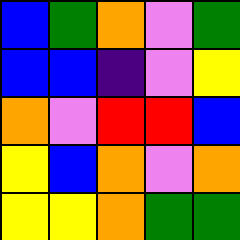[["blue", "green", "orange", "violet", "green"], ["blue", "blue", "indigo", "violet", "yellow"], ["orange", "violet", "red", "red", "blue"], ["yellow", "blue", "orange", "violet", "orange"], ["yellow", "yellow", "orange", "green", "green"]]